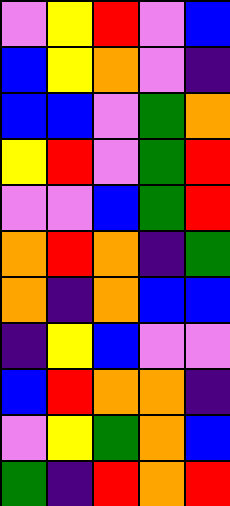[["violet", "yellow", "red", "violet", "blue"], ["blue", "yellow", "orange", "violet", "indigo"], ["blue", "blue", "violet", "green", "orange"], ["yellow", "red", "violet", "green", "red"], ["violet", "violet", "blue", "green", "red"], ["orange", "red", "orange", "indigo", "green"], ["orange", "indigo", "orange", "blue", "blue"], ["indigo", "yellow", "blue", "violet", "violet"], ["blue", "red", "orange", "orange", "indigo"], ["violet", "yellow", "green", "orange", "blue"], ["green", "indigo", "red", "orange", "red"]]